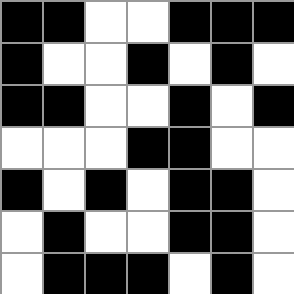[["black", "black", "white", "white", "black", "black", "black"], ["black", "white", "white", "black", "white", "black", "white"], ["black", "black", "white", "white", "black", "white", "black"], ["white", "white", "white", "black", "black", "white", "white"], ["black", "white", "black", "white", "black", "black", "white"], ["white", "black", "white", "white", "black", "black", "white"], ["white", "black", "black", "black", "white", "black", "white"]]